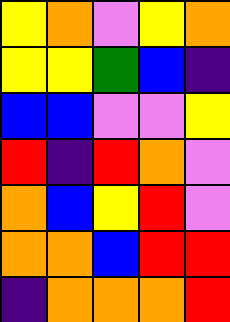[["yellow", "orange", "violet", "yellow", "orange"], ["yellow", "yellow", "green", "blue", "indigo"], ["blue", "blue", "violet", "violet", "yellow"], ["red", "indigo", "red", "orange", "violet"], ["orange", "blue", "yellow", "red", "violet"], ["orange", "orange", "blue", "red", "red"], ["indigo", "orange", "orange", "orange", "red"]]